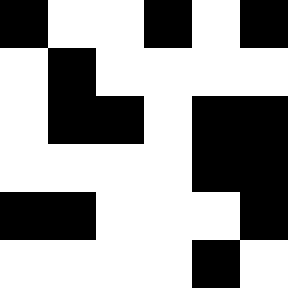[["black", "white", "white", "black", "white", "black"], ["white", "black", "white", "white", "white", "white"], ["white", "black", "black", "white", "black", "black"], ["white", "white", "white", "white", "black", "black"], ["black", "black", "white", "white", "white", "black"], ["white", "white", "white", "white", "black", "white"]]